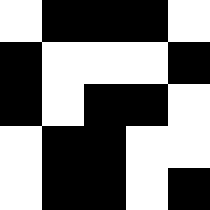[["white", "black", "black", "black", "white"], ["black", "white", "white", "white", "black"], ["black", "white", "black", "black", "white"], ["white", "black", "black", "white", "white"], ["white", "black", "black", "white", "black"]]